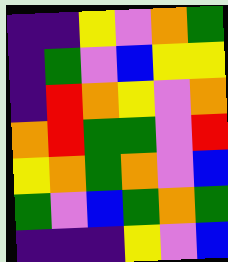[["indigo", "indigo", "yellow", "violet", "orange", "green"], ["indigo", "green", "violet", "blue", "yellow", "yellow"], ["indigo", "red", "orange", "yellow", "violet", "orange"], ["orange", "red", "green", "green", "violet", "red"], ["yellow", "orange", "green", "orange", "violet", "blue"], ["green", "violet", "blue", "green", "orange", "green"], ["indigo", "indigo", "indigo", "yellow", "violet", "blue"]]